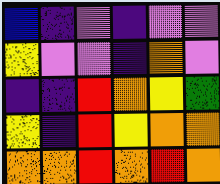[["blue", "indigo", "violet", "indigo", "violet", "violet"], ["yellow", "violet", "violet", "indigo", "orange", "violet"], ["indigo", "indigo", "red", "orange", "yellow", "green"], ["yellow", "indigo", "red", "yellow", "orange", "orange"], ["orange", "orange", "red", "orange", "red", "orange"]]